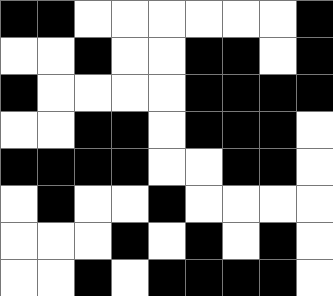[["black", "black", "white", "white", "white", "white", "white", "white", "black"], ["white", "white", "black", "white", "white", "black", "black", "white", "black"], ["black", "white", "white", "white", "white", "black", "black", "black", "black"], ["white", "white", "black", "black", "white", "black", "black", "black", "white"], ["black", "black", "black", "black", "white", "white", "black", "black", "white"], ["white", "black", "white", "white", "black", "white", "white", "white", "white"], ["white", "white", "white", "black", "white", "black", "white", "black", "white"], ["white", "white", "black", "white", "black", "black", "black", "black", "white"]]